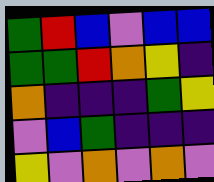[["green", "red", "blue", "violet", "blue", "blue"], ["green", "green", "red", "orange", "yellow", "indigo"], ["orange", "indigo", "indigo", "indigo", "green", "yellow"], ["violet", "blue", "green", "indigo", "indigo", "indigo"], ["yellow", "violet", "orange", "violet", "orange", "violet"]]